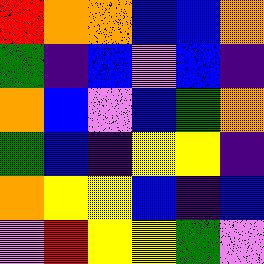[["red", "orange", "orange", "blue", "blue", "orange"], ["green", "indigo", "blue", "violet", "blue", "indigo"], ["orange", "blue", "violet", "blue", "green", "orange"], ["green", "blue", "indigo", "yellow", "yellow", "indigo"], ["orange", "yellow", "yellow", "blue", "indigo", "blue"], ["violet", "red", "yellow", "yellow", "green", "violet"]]